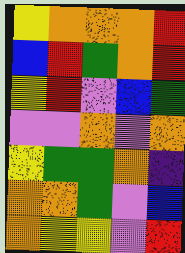[["yellow", "orange", "orange", "orange", "red"], ["blue", "red", "green", "orange", "red"], ["yellow", "red", "violet", "blue", "green"], ["violet", "violet", "orange", "violet", "orange"], ["yellow", "green", "green", "orange", "indigo"], ["orange", "orange", "green", "violet", "blue"], ["orange", "yellow", "yellow", "violet", "red"]]